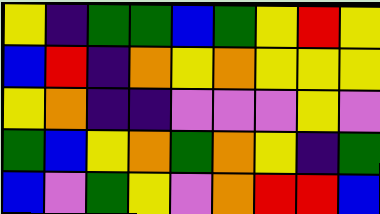[["yellow", "indigo", "green", "green", "blue", "green", "yellow", "red", "yellow"], ["blue", "red", "indigo", "orange", "yellow", "orange", "yellow", "yellow", "yellow"], ["yellow", "orange", "indigo", "indigo", "violet", "violet", "violet", "yellow", "violet"], ["green", "blue", "yellow", "orange", "green", "orange", "yellow", "indigo", "green"], ["blue", "violet", "green", "yellow", "violet", "orange", "red", "red", "blue"]]